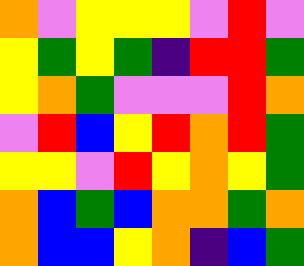[["orange", "violet", "yellow", "yellow", "yellow", "violet", "red", "violet"], ["yellow", "green", "yellow", "green", "indigo", "red", "red", "green"], ["yellow", "orange", "green", "violet", "violet", "violet", "red", "orange"], ["violet", "red", "blue", "yellow", "red", "orange", "red", "green"], ["yellow", "yellow", "violet", "red", "yellow", "orange", "yellow", "green"], ["orange", "blue", "green", "blue", "orange", "orange", "green", "orange"], ["orange", "blue", "blue", "yellow", "orange", "indigo", "blue", "green"]]